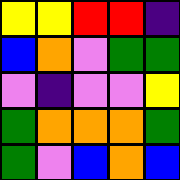[["yellow", "yellow", "red", "red", "indigo"], ["blue", "orange", "violet", "green", "green"], ["violet", "indigo", "violet", "violet", "yellow"], ["green", "orange", "orange", "orange", "green"], ["green", "violet", "blue", "orange", "blue"]]